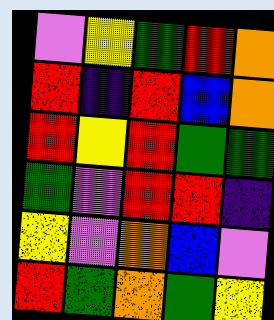[["violet", "yellow", "green", "red", "orange"], ["red", "indigo", "red", "blue", "orange"], ["red", "yellow", "red", "green", "green"], ["green", "violet", "red", "red", "indigo"], ["yellow", "violet", "orange", "blue", "violet"], ["red", "green", "orange", "green", "yellow"]]